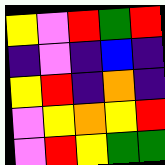[["yellow", "violet", "red", "green", "red"], ["indigo", "violet", "indigo", "blue", "indigo"], ["yellow", "red", "indigo", "orange", "indigo"], ["violet", "yellow", "orange", "yellow", "red"], ["violet", "red", "yellow", "green", "green"]]